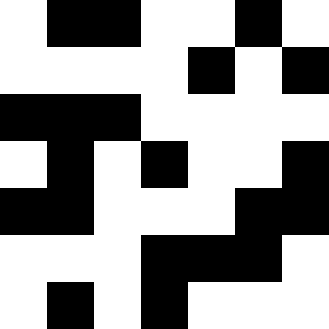[["white", "black", "black", "white", "white", "black", "white"], ["white", "white", "white", "white", "black", "white", "black"], ["black", "black", "black", "white", "white", "white", "white"], ["white", "black", "white", "black", "white", "white", "black"], ["black", "black", "white", "white", "white", "black", "black"], ["white", "white", "white", "black", "black", "black", "white"], ["white", "black", "white", "black", "white", "white", "white"]]